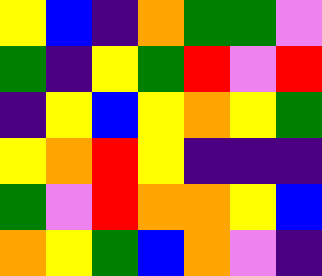[["yellow", "blue", "indigo", "orange", "green", "green", "violet"], ["green", "indigo", "yellow", "green", "red", "violet", "red"], ["indigo", "yellow", "blue", "yellow", "orange", "yellow", "green"], ["yellow", "orange", "red", "yellow", "indigo", "indigo", "indigo"], ["green", "violet", "red", "orange", "orange", "yellow", "blue"], ["orange", "yellow", "green", "blue", "orange", "violet", "indigo"]]